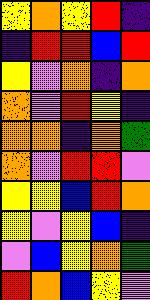[["yellow", "orange", "yellow", "red", "indigo"], ["indigo", "red", "red", "blue", "red"], ["yellow", "violet", "orange", "indigo", "orange"], ["orange", "violet", "red", "yellow", "indigo"], ["orange", "orange", "indigo", "orange", "green"], ["orange", "violet", "red", "red", "violet"], ["yellow", "yellow", "blue", "red", "orange"], ["yellow", "violet", "yellow", "blue", "indigo"], ["violet", "blue", "yellow", "orange", "green"], ["red", "orange", "blue", "yellow", "violet"]]